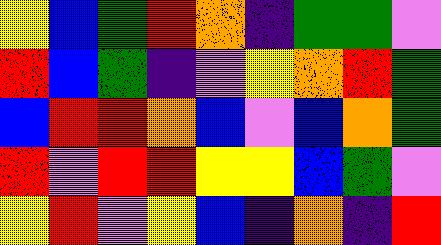[["yellow", "blue", "green", "red", "orange", "indigo", "green", "green", "violet"], ["red", "blue", "green", "indigo", "violet", "yellow", "orange", "red", "green"], ["blue", "red", "red", "orange", "blue", "violet", "blue", "orange", "green"], ["red", "violet", "red", "red", "yellow", "yellow", "blue", "green", "violet"], ["yellow", "red", "violet", "yellow", "blue", "indigo", "orange", "indigo", "red"]]